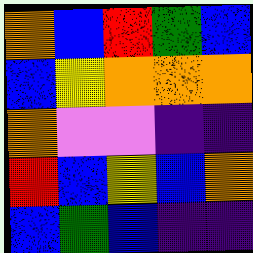[["orange", "blue", "red", "green", "blue"], ["blue", "yellow", "orange", "orange", "orange"], ["orange", "violet", "violet", "indigo", "indigo"], ["red", "blue", "yellow", "blue", "orange"], ["blue", "green", "blue", "indigo", "indigo"]]